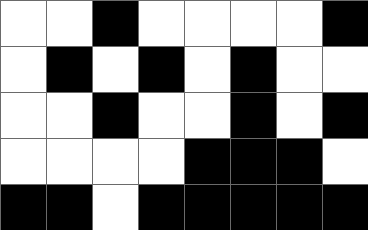[["white", "white", "black", "white", "white", "white", "white", "black"], ["white", "black", "white", "black", "white", "black", "white", "white"], ["white", "white", "black", "white", "white", "black", "white", "black"], ["white", "white", "white", "white", "black", "black", "black", "white"], ["black", "black", "white", "black", "black", "black", "black", "black"]]